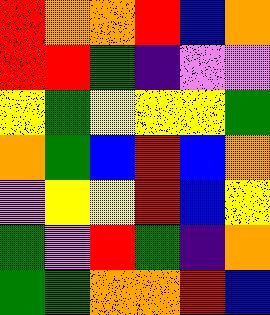[["red", "orange", "orange", "red", "blue", "orange"], ["red", "red", "green", "indigo", "violet", "violet"], ["yellow", "green", "yellow", "yellow", "yellow", "green"], ["orange", "green", "blue", "red", "blue", "orange"], ["violet", "yellow", "yellow", "red", "blue", "yellow"], ["green", "violet", "red", "green", "indigo", "orange"], ["green", "green", "orange", "orange", "red", "blue"]]